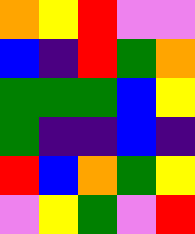[["orange", "yellow", "red", "violet", "violet"], ["blue", "indigo", "red", "green", "orange"], ["green", "green", "green", "blue", "yellow"], ["green", "indigo", "indigo", "blue", "indigo"], ["red", "blue", "orange", "green", "yellow"], ["violet", "yellow", "green", "violet", "red"]]